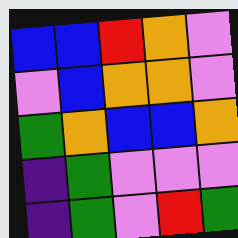[["blue", "blue", "red", "orange", "violet"], ["violet", "blue", "orange", "orange", "violet"], ["green", "orange", "blue", "blue", "orange"], ["indigo", "green", "violet", "violet", "violet"], ["indigo", "green", "violet", "red", "green"]]